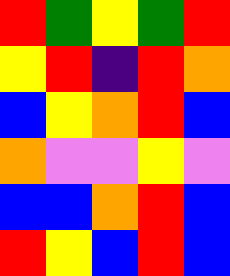[["red", "green", "yellow", "green", "red"], ["yellow", "red", "indigo", "red", "orange"], ["blue", "yellow", "orange", "red", "blue"], ["orange", "violet", "violet", "yellow", "violet"], ["blue", "blue", "orange", "red", "blue"], ["red", "yellow", "blue", "red", "blue"]]